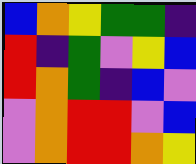[["blue", "orange", "yellow", "green", "green", "indigo"], ["red", "indigo", "green", "violet", "yellow", "blue"], ["red", "orange", "green", "indigo", "blue", "violet"], ["violet", "orange", "red", "red", "violet", "blue"], ["violet", "orange", "red", "red", "orange", "yellow"]]